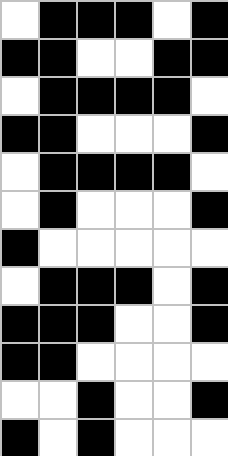[["white", "black", "black", "black", "white", "black"], ["black", "black", "white", "white", "black", "black"], ["white", "black", "black", "black", "black", "white"], ["black", "black", "white", "white", "white", "black"], ["white", "black", "black", "black", "black", "white"], ["white", "black", "white", "white", "white", "black"], ["black", "white", "white", "white", "white", "white"], ["white", "black", "black", "black", "white", "black"], ["black", "black", "black", "white", "white", "black"], ["black", "black", "white", "white", "white", "white"], ["white", "white", "black", "white", "white", "black"], ["black", "white", "black", "white", "white", "white"]]